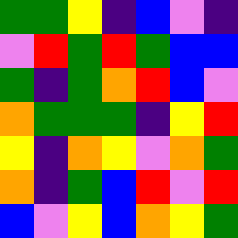[["green", "green", "yellow", "indigo", "blue", "violet", "indigo"], ["violet", "red", "green", "red", "green", "blue", "blue"], ["green", "indigo", "green", "orange", "red", "blue", "violet"], ["orange", "green", "green", "green", "indigo", "yellow", "red"], ["yellow", "indigo", "orange", "yellow", "violet", "orange", "green"], ["orange", "indigo", "green", "blue", "red", "violet", "red"], ["blue", "violet", "yellow", "blue", "orange", "yellow", "green"]]